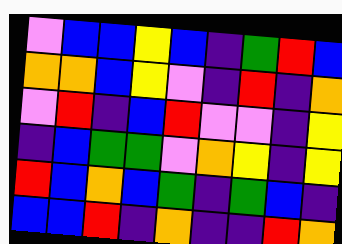[["violet", "blue", "blue", "yellow", "blue", "indigo", "green", "red", "blue"], ["orange", "orange", "blue", "yellow", "violet", "indigo", "red", "indigo", "orange"], ["violet", "red", "indigo", "blue", "red", "violet", "violet", "indigo", "yellow"], ["indigo", "blue", "green", "green", "violet", "orange", "yellow", "indigo", "yellow"], ["red", "blue", "orange", "blue", "green", "indigo", "green", "blue", "indigo"], ["blue", "blue", "red", "indigo", "orange", "indigo", "indigo", "red", "orange"]]